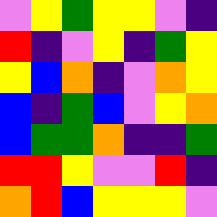[["violet", "yellow", "green", "yellow", "yellow", "violet", "indigo"], ["red", "indigo", "violet", "yellow", "indigo", "green", "yellow"], ["yellow", "blue", "orange", "indigo", "violet", "orange", "yellow"], ["blue", "indigo", "green", "blue", "violet", "yellow", "orange"], ["blue", "green", "green", "orange", "indigo", "indigo", "green"], ["red", "red", "yellow", "violet", "violet", "red", "indigo"], ["orange", "red", "blue", "yellow", "yellow", "yellow", "violet"]]